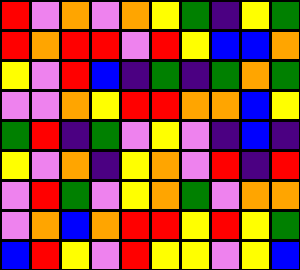[["red", "violet", "orange", "violet", "orange", "yellow", "green", "indigo", "yellow", "green"], ["red", "orange", "red", "red", "violet", "red", "yellow", "blue", "blue", "orange"], ["yellow", "violet", "red", "blue", "indigo", "green", "indigo", "green", "orange", "green"], ["violet", "violet", "orange", "yellow", "red", "red", "orange", "orange", "blue", "yellow"], ["green", "red", "indigo", "green", "violet", "yellow", "violet", "indigo", "blue", "indigo"], ["yellow", "violet", "orange", "indigo", "yellow", "orange", "violet", "red", "indigo", "red"], ["violet", "red", "green", "violet", "yellow", "orange", "green", "violet", "orange", "orange"], ["violet", "orange", "blue", "orange", "red", "red", "yellow", "red", "yellow", "green"], ["blue", "red", "yellow", "violet", "red", "yellow", "yellow", "violet", "yellow", "blue"]]